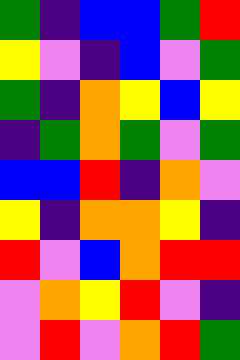[["green", "indigo", "blue", "blue", "green", "red"], ["yellow", "violet", "indigo", "blue", "violet", "green"], ["green", "indigo", "orange", "yellow", "blue", "yellow"], ["indigo", "green", "orange", "green", "violet", "green"], ["blue", "blue", "red", "indigo", "orange", "violet"], ["yellow", "indigo", "orange", "orange", "yellow", "indigo"], ["red", "violet", "blue", "orange", "red", "red"], ["violet", "orange", "yellow", "red", "violet", "indigo"], ["violet", "red", "violet", "orange", "red", "green"]]